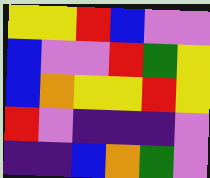[["yellow", "yellow", "red", "blue", "violet", "violet"], ["blue", "violet", "violet", "red", "green", "yellow"], ["blue", "orange", "yellow", "yellow", "red", "yellow"], ["red", "violet", "indigo", "indigo", "indigo", "violet"], ["indigo", "indigo", "blue", "orange", "green", "violet"]]